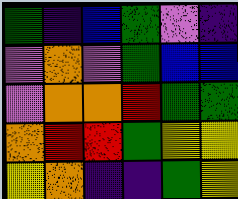[["green", "indigo", "blue", "green", "violet", "indigo"], ["violet", "orange", "violet", "green", "blue", "blue"], ["violet", "orange", "orange", "red", "green", "green"], ["orange", "red", "red", "green", "yellow", "yellow"], ["yellow", "orange", "indigo", "indigo", "green", "yellow"]]